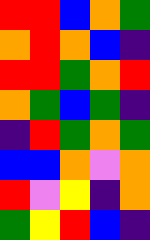[["red", "red", "blue", "orange", "green"], ["orange", "red", "orange", "blue", "indigo"], ["red", "red", "green", "orange", "red"], ["orange", "green", "blue", "green", "indigo"], ["indigo", "red", "green", "orange", "green"], ["blue", "blue", "orange", "violet", "orange"], ["red", "violet", "yellow", "indigo", "orange"], ["green", "yellow", "red", "blue", "indigo"]]